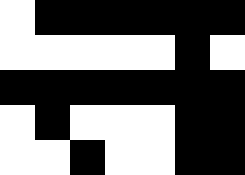[["white", "black", "black", "black", "black", "black", "black"], ["white", "white", "white", "white", "white", "black", "white"], ["black", "black", "black", "black", "black", "black", "black"], ["white", "black", "white", "white", "white", "black", "black"], ["white", "white", "black", "white", "white", "black", "black"]]